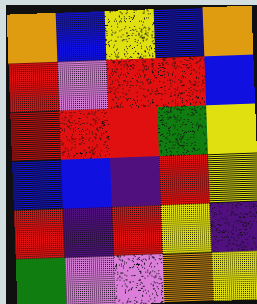[["orange", "blue", "yellow", "blue", "orange"], ["red", "violet", "red", "red", "blue"], ["red", "red", "red", "green", "yellow"], ["blue", "blue", "indigo", "red", "yellow"], ["red", "indigo", "red", "yellow", "indigo"], ["green", "violet", "violet", "orange", "yellow"]]